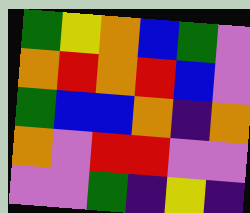[["green", "yellow", "orange", "blue", "green", "violet"], ["orange", "red", "orange", "red", "blue", "violet"], ["green", "blue", "blue", "orange", "indigo", "orange"], ["orange", "violet", "red", "red", "violet", "violet"], ["violet", "violet", "green", "indigo", "yellow", "indigo"]]